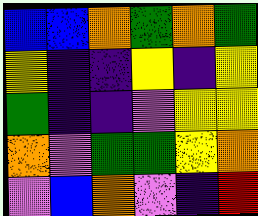[["blue", "blue", "orange", "green", "orange", "green"], ["yellow", "indigo", "indigo", "yellow", "indigo", "yellow"], ["green", "indigo", "indigo", "violet", "yellow", "yellow"], ["orange", "violet", "green", "green", "yellow", "orange"], ["violet", "blue", "orange", "violet", "indigo", "red"]]